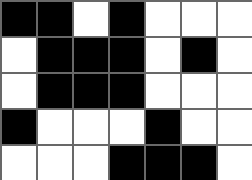[["black", "black", "white", "black", "white", "white", "white"], ["white", "black", "black", "black", "white", "black", "white"], ["white", "black", "black", "black", "white", "white", "white"], ["black", "white", "white", "white", "black", "white", "white"], ["white", "white", "white", "black", "black", "black", "white"]]